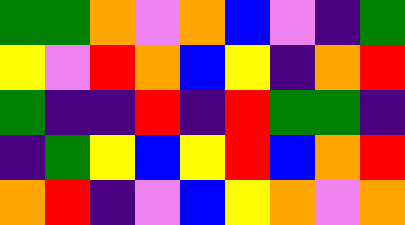[["green", "green", "orange", "violet", "orange", "blue", "violet", "indigo", "green"], ["yellow", "violet", "red", "orange", "blue", "yellow", "indigo", "orange", "red"], ["green", "indigo", "indigo", "red", "indigo", "red", "green", "green", "indigo"], ["indigo", "green", "yellow", "blue", "yellow", "red", "blue", "orange", "red"], ["orange", "red", "indigo", "violet", "blue", "yellow", "orange", "violet", "orange"]]